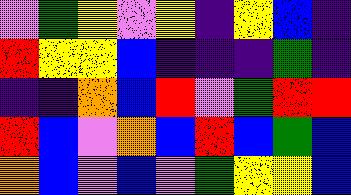[["violet", "green", "yellow", "violet", "yellow", "indigo", "yellow", "blue", "indigo"], ["red", "yellow", "yellow", "blue", "indigo", "indigo", "indigo", "green", "indigo"], ["indigo", "indigo", "orange", "blue", "red", "violet", "green", "red", "red"], ["red", "blue", "violet", "orange", "blue", "red", "blue", "green", "blue"], ["orange", "blue", "violet", "blue", "violet", "green", "yellow", "yellow", "blue"]]